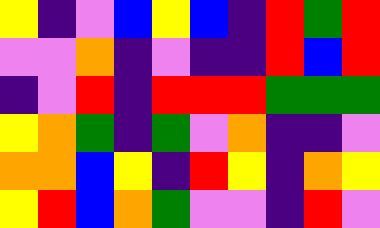[["yellow", "indigo", "violet", "blue", "yellow", "blue", "indigo", "red", "green", "red"], ["violet", "violet", "orange", "indigo", "violet", "indigo", "indigo", "red", "blue", "red"], ["indigo", "violet", "red", "indigo", "red", "red", "red", "green", "green", "green"], ["yellow", "orange", "green", "indigo", "green", "violet", "orange", "indigo", "indigo", "violet"], ["orange", "orange", "blue", "yellow", "indigo", "red", "yellow", "indigo", "orange", "yellow"], ["yellow", "red", "blue", "orange", "green", "violet", "violet", "indigo", "red", "violet"]]